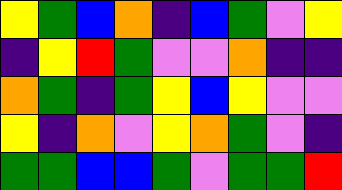[["yellow", "green", "blue", "orange", "indigo", "blue", "green", "violet", "yellow"], ["indigo", "yellow", "red", "green", "violet", "violet", "orange", "indigo", "indigo"], ["orange", "green", "indigo", "green", "yellow", "blue", "yellow", "violet", "violet"], ["yellow", "indigo", "orange", "violet", "yellow", "orange", "green", "violet", "indigo"], ["green", "green", "blue", "blue", "green", "violet", "green", "green", "red"]]